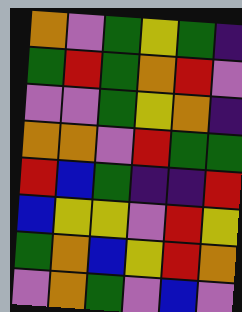[["orange", "violet", "green", "yellow", "green", "indigo"], ["green", "red", "green", "orange", "red", "violet"], ["violet", "violet", "green", "yellow", "orange", "indigo"], ["orange", "orange", "violet", "red", "green", "green"], ["red", "blue", "green", "indigo", "indigo", "red"], ["blue", "yellow", "yellow", "violet", "red", "yellow"], ["green", "orange", "blue", "yellow", "red", "orange"], ["violet", "orange", "green", "violet", "blue", "violet"]]